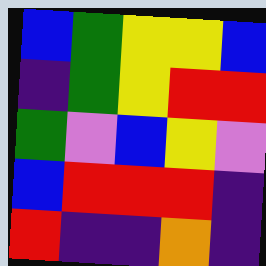[["blue", "green", "yellow", "yellow", "blue"], ["indigo", "green", "yellow", "red", "red"], ["green", "violet", "blue", "yellow", "violet"], ["blue", "red", "red", "red", "indigo"], ["red", "indigo", "indigo", "orange", "indigo"]]